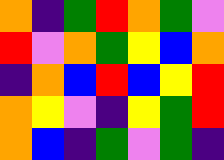[["orange", "indigo", "green", "red", "orange", "green", "violet"], ["red", "violet", "orange", "green", "yellow", "blue", "orange"], ["indigo", "orange", "blue", "red", "blue", "yellow", "red"], ["orange", "yellow", "violet", "indigo", "yellow", "green", "red"], ["orange", "blue", "indigo", "green", "violet", "green", "indigo"]]